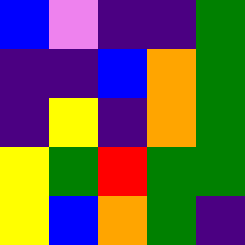[["blue", "violet", "indigo", "indigo", "green"], ["indigo", "indigo", "blue", "orange", "green"], ["indigo", "yellow", "indigo", "orange", "green"], ["yellow", "green", "red", "green", "green"], ["yellow", "blue", "orange", "green", "indigo"]]